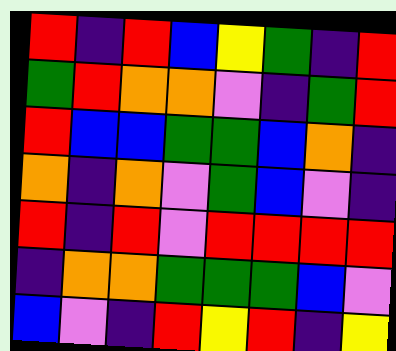[["red", "indigo", "red", "blue", "yellow", "green", "indigo", "red"], ["green", "red", "orange", "orange", "violet", "indigo", "green", "red"], ["red", "blue", "blue", "green", "green", "blue", "orange", "indigo"], ["orange", "indigo", "orange", "violet", "green", "blue", "violet", "indigo"], ["red", "indigo", "red", "violet", "red", "red", "red", "red"], ["indigo", "orange", "orange", "green", "green", "green", "blue", "violet"], ["blue", "violet", "indigo", "red", "yellow", "red", "indigo", "yellow"]]